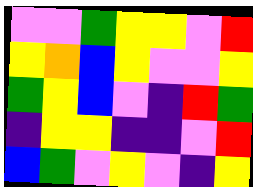[["violet", "violet", "green", "yellow", "yellow", "violet", "red"], ["yellow", "orange", "blue", "yellow", "violet", "violet", "yellow"], ["green", "yellow", "blue", "violet", "indigo", "red", "green"], ["indigo", "yellow", "yellow", "indigo", "indigo", "violet", "red"], ["blue", "green", "violet", "yellow", "violet", "indigo", "yellow"]]